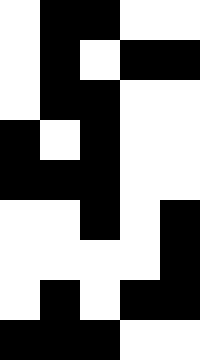[["white", "black", "black", "white", "white"], ["white", "black", "white", "black", "black"], ["white", "black", "black", "white", "white"], ["black", "white", "black", "white", "white"], ["black", "black", "black", "white", "white"], ["white", "white", "black", "white", "black"], ["white", "white", "white", "white", "black"], ["white", "black", "white", "black", "black"], ["black", "black", "black", "white", "white"]]